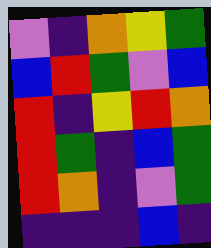[["violet", "indigo", "orange", "yellow", "green"], ["blue", "red", "green", "violet", "blue"], ["red", "indigo", "yellow", "red", "orange"], ["red", "green", "indigo", "blue", "green"], ["red", "orange", "indigo", "violet", "green"], ["indigo", "indigo", "indigo", "blue", "indigo"]]